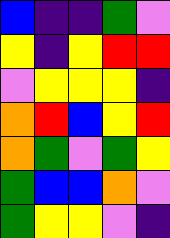[["blue", "indigo", "indigo", "green", "violet"], ["yellow", "indigo", "yellow", "red", "red"], ["violet", "yellow", "yellow", "yellow", "indigo"], ["orange", "red", "blue", "yellow", "red"], ["orange", "green", "violet", "green", "yellow"], ["green", "blue", "blue", "orange", "violet"], ["green", "yellow", "yellow", "violet", "indigo"]]